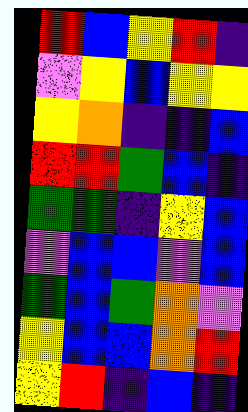[["red", "blue", "yellow", "red", "indigo"], ["violet", "yellow", "blue", "yellow", "yellow"], ["yellow", "orange", "indigo", "indigo", "blue"], ["red", "red", "green", "blue", "indigo"], ["green", "green", "indigo", "yellow", "blue"], ["violet", "blue", "blue", "violet", "blue"], ["green", "blue", "green", "orange", "violet"], ["yellow", "blue", "blue", "orange", "red"], ["yellow", "red", "indigo", "blue", "indigo"]]